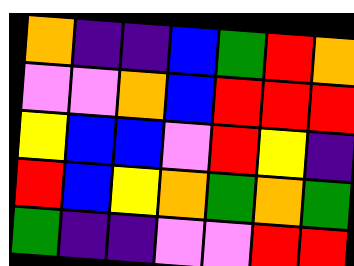[["orange", "indigo", "indigo", "blue", "green", "red", "orange"], ["violet", "violet", "orange", "blue", "red", "red", "red"], ["yellow", "blue", "blue", "violet", "red", "yellow", "indigo"], ["red", "blue", "yellow", "orange", "green", "orange", "green"], ["green", "indigo", "indigo", "violet", "violet", "red", "red"]]